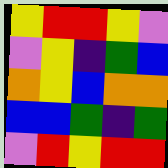[["yellow", "red", "red", "yellow", "violet"], ["violet", "yellow", "indigo", "green", "blue"], ["orange", "yellow", "blue", "orange", "orange"], ["blue", "blue", "green", "indigo", "green"], ["violet", "red", "yellow", "red", "red"]]